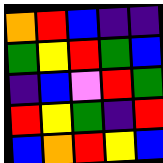[["orange", "red", "blue", "indigo", "indigo"], ["green", "yellow", "red", "green", "blue"], ["indigo", "blue", "violet", "red", "green"], ["red", "yellow", "green", "indigo", "red"], ["blue", "orange", "red", "yellow", "blue"]]